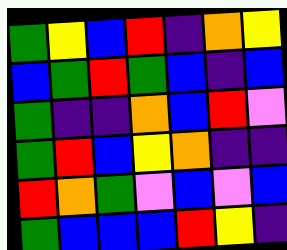[["green", "yellow", "blue", "red", "indigo", "orange", "yellow"], ["blue", "green", "red", "green", "blue", "indigo", "blue"], ["green", "indigo", "indigo", "orange", "blue", "red", "violet"], ["green", "red", "blue", "yellow", "orange", "indigo", "indigo"], ["red", "orange", "green", "violet", "blue", "violet", "blue"], ["green", "blue", "blue", "blue", "red", "yellow", "indigo"]]